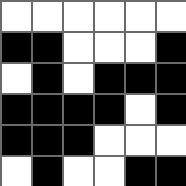[["white", "white", "white", "white", "white", "white"], ["black", "black", "white", "white", "white", "black"], ["white", "black", "white", "black", "black", "black"], ["black", "black", "black", "black", "white", "black"], ["black", "black", "black", "white", "white", "white"], ["white", "black", "white", "white", "black", "black"]]